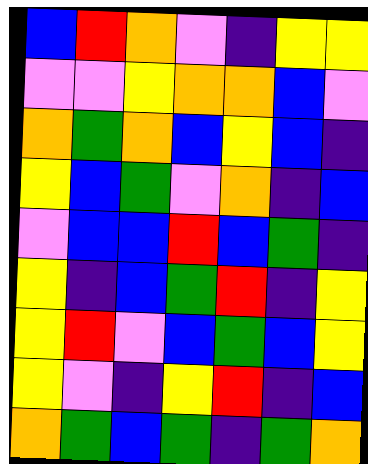[["blue", "red", "orange", "violet", "indigo", "yellow", "yellow"], ["violet", "violet", "yellow", "orange", "orange", "blue", "violet"], ["orange", "green", "orange", "blue", "yellow", "blue", "indigo"], ["yellow", "blue", "green", "violet", "orange", "indigo", "blue"], ["violet", "blue", "blue", "red", "blue", "green", "indigo"], ["yellow", "indigo", "blue", "green", "red", "indigo", "yellow"], ["yellow", "red", "violet", "blue", "green", "blue", "yellow"], ["yellow", "violet", "indigo", "yellow", "red", "indigo", "blue"], ["orange", "green", "blue", "green", "indigo", "green", "orange"]]